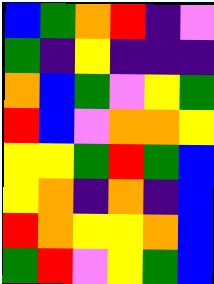[["blue", "green", "orange", "red", "indigo", "violet"], ["green", "indigo", "yellow", "indigo", "indigo", "indigo"], ["orange", "blue", "green", "violet", "yellow", "green"], ["red", "blue", "violet", "orange", "orange", "yellow"], ["yellow", "yellow", "green", "red", "green", "blue"], ["yellow", "orange", "indigo", "orange", "indigo", "blue"], ["red", "orange", "yellow", "yellow", "orange", "blue"], ["green", "red", "violet", "yellow", "green", "blue"]]